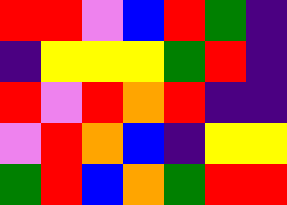[["red", "red", "violet", "blue", "red", "green", "indigo"], ["indigo", "yellow", "yellow", "yellow", "green", "red", "indigo"], ["red", "violet", "red", "orange", "red", "indigo", "indigo"], ["violet", "red", "orange", "blue", "indigo", "yellow", "yellow"], ["green", "red", "blue", "orange", "green", "red", "red"]]